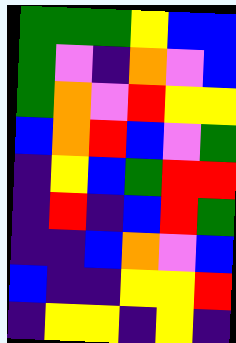[["green", "green", "green", "yellow", "blue", "blue"], ["green", "violet", "indigo", "orange", "violet", "blue"], ["green", "orange", "violet", "red", "yellow", "yellow"], ["blue", "orange", "red", "blue", "violet", "green"], ["indigo", "yellow", "blue", "green", "red", "red"], ["indigo", "red", "indigo", "blue", "red", "green"], ["indigo", "indigo", "blue", "orange", "violet", "blue"], ["blue", "indigo", "indigo", "yellow", "yellow", "red"], ["indigo", "yellow", "yellow", "indigo", "yellow", "indigo"]]